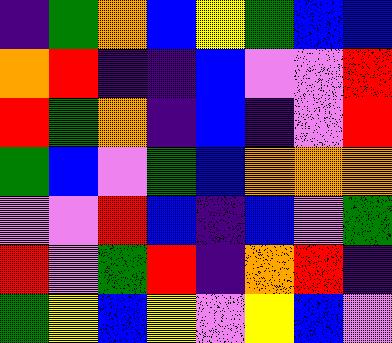[["indigo", "green", "orange", "blue", "yellow", "green", "blue", "blue"], ["orange", "red", "indigo", "indigo", "blue", "violet", "violet", "red"], ["red", "green", "orange", "indigo", "blue", "indigo", "violet", "red"], ["green", "blue", "violet", "green", "blue", "orange", "orange", "orange"], ["violet", "violet", "red", "blue", "indigo", "blue", "violet", "green"], ["red", "violet", "green", "red", "indigo", "orange", "red", "indigo"], ["green", "yellow", "blue", "yellow", "violet", "yellow", "blue", "violet"]]